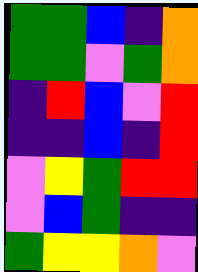[["green", "green", "blue", "indigo", "orange"], ["green", "green", "violet", "green", "orange"], ["indigo", "red", "blue", "violet", "red"], ["indigo", "indigo", "blue", "indigo", "red"], ["violet", "yellow", "green", "red", "red"], ["violet", "blue", "green", "indigo", "indigo"], ["green", "yellow", "yellow", "orange", "violet"]]